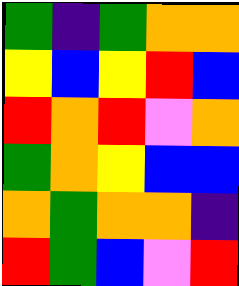[["green", "indigo", "green", "orange", "orange"], ["yellow", "blue", "yellow", "red", "blue"], ["red", "orange", "red", "violet", "orange"], ["green", "orange", "yellow", "blue", "blue"], ["orange", "green", "orange", "orange", "indigo"], ["red", "green", "blue", "violet", "red"]]